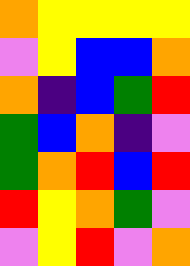[["orange", "yellow", "yellow", "yellow", "yellow"], ["violet", "yellow", "blue", "blue", "orange"], ["orange", "indigo", "blue", "green", "red"], ["green", "blue", "orange", "indigo", "violet"], ["green", "orange", "red", "blue", "red"], ["red", "yellow", "orange", "green", "violet"], ["violet", "yellow", "red", "violet", "orange"]]